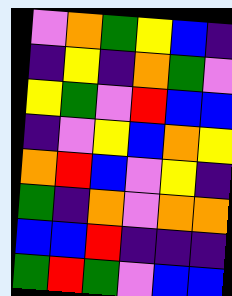[["violet", "orange", "green", "yellow", "blue", "indigo"], ["indigo", "yellow", "indigo", "orange", "green", "violet"], ["yellow", "green", "violet", "red", "blue", "blue"], ["indigo", "violet", "yellow", "blue", "orange", "yellow"], ["orange", "red", "blue", "violet", "yellow", "indigo"], ["green", "indigo", "orange", "violet", "orange", "orange"], ["blue", "blue", "red", "indigo", "indigo", "indigo"], ["green", "red", "green", "violet", "blue", "blue"]]